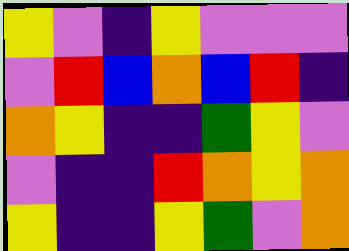[["yellow", "violet", "indigo", "yellow", "violet", "violet", "violet"], ["violet", "red", "blue", "orange", "blue", "red", "indigo"], ["orange", "yellow", "indigo", "indigo", "green", "yellow", "violet"], ["violet", "indigo", "indigo", "red", "orange", "yellow", "orange"], ["yellow", "indigo", "indigo", "yellow", "green", "violet", "orange"]]